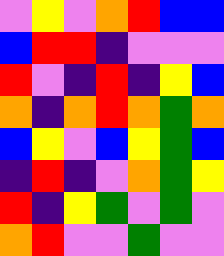[["violet", "yellow", "violet", "orange", "red", "blue", "blue"], ["blue", "red", "red", "indigo", "violet", "violet", "violet"], ["red", "violet", "indigo", "red", "indigo", "yellow", "blue"], ["orange", "indigo", "orange", "red", "orange", "green", "orange"], ["blue", "yellow", "violet", "blue", "yellow", "green", "blue"], ["indigo", "red", "indigo", "violet", "orange", "green", "yellow"], ["red", "indigo", "yellow", "green", "violet", "green", "violet"], ["orange", "red", "violet", "violet", "green", "violet", "violet"]]